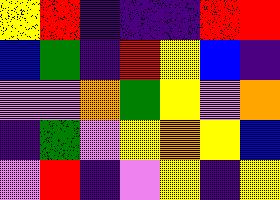[["yellow", "red", "indigo", "indigo", "indigo", "red", "red"], ["blue", "green", "indigo", "red", "yellow", "blue", "indigo"], ["violet", "violet", "orange", "green", "yellow", "violet", "orange"], ["indigo", "green", "violet", "yellow", "orange", "yellow", "blue"], ["violet", "red", "indigo", "violet", "yellow", "indigo", "yellow"]]